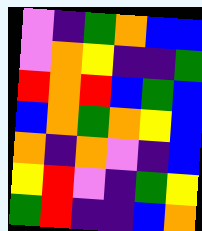[["violet", "indigo", "green", "orange", "blue", "blue"], ["violet", "orange", "yellow", "indigo", "indigo", "green"], ["red", "orange", "red", "blue", "green", "blue"], ["blue", "orange", "green", "orange", "yellow", "blue"], ["orange", "indigo", "orange", "violet", "indigo", "blue"], ["yellow", "red", "violet", "indigo", "green", "yellow"], ["green", "red", "indigo", "indigo", "blue", "orange"]]